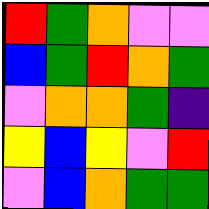[["red", "green", "orange", "violet", "violet"], ["blue", "green", "red", "orange", "green"], ["violet", "orange", "orange", "green", "indigo"], ["yellow", "blue", "yellow", "violet", "red"], ["violet", "blue", "orange", "green", "green"]]